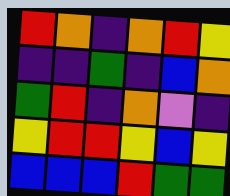[["red", "orange", "indigo", "orange", "red", "yellow"], ["indigo", "indigo", "green", "indigo", "blue", "orange"], ["green", "red", "indigo", "orange", "violet", "indigo"], ["yellow", "red", "red", "yellow", "blue", "yellow"], ["blue", "blue", "blue", "red", "green", "green"]]